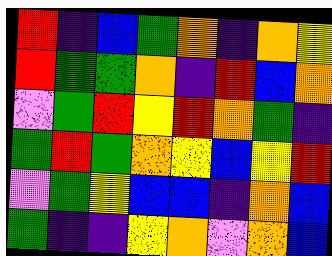[["red", "indigo", "blue", "green", "orange", "indigo", "orange", "yellow"], ["red", "green", "green", "orange", "indigo", "red", "blue", "orange"], ["violet", "green", "red", "yellow", "red", "orange", "green", "indigo"], ["green", "red", "green", "orange", "yellow", "blue", "yellow", "red"], ["violet", "green", "yellow", "blue", "blue", "indigo", "orange", "blue"], ["green", "indigo", "indigo", "yellow", "orange", "violet", "orange", "blue"]]